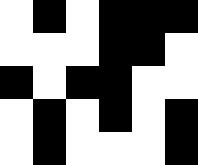[["white", "black", "white", "black", "black", "black"], ["white", "white", "white", "black", "black", "white"], ["black", "white", "black", "black", "white", "white"], ["white", "black", "white", "black", "white", "black"], ["white", "black", "white", "white", "white", "black"]]